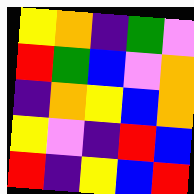[["yellow", "orange", "indigo", "green", "violet"], ["red", "green", "blue", "violet", "orange"], ["indigo", "orange", "yellow", "blue", "orange"], ["yellow", "violet", "indigo", "red", "blue"], ["red", "indigo", "yellow", "blue", "red"]]